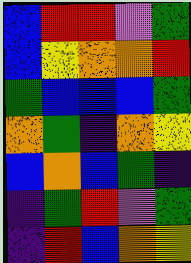[["blue", "red", "red", "violet", "green"], ["blue", "yellow", "orange", "orange", "red"], ["green", "blue", "blue", "blue", "green"], ["orange", "green", "indigo", "orange", "yellow"], ["blue", "orange", "blue", "green", "indigo"], ["indigo", "green", "red", "violet", "green"], ["indigo", "red", "blue", "orange", "yellow"]]